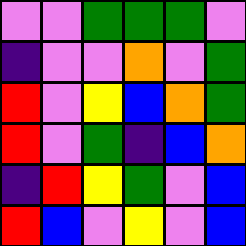[["violet", "violet", "green", "green", "green", "violet"], ["indigo", "violet", "violet", "orange", "violet", "green"], ["red", "violet", "yellow", "blue", "orange", "green"], ["red", "violet", "green", "indigo", "blue", "orange"], ["indigo", "red", "yellow", "green", "violet", "blue"], ["red", "blue", "violet", "yellow", "violet", "blue"]]